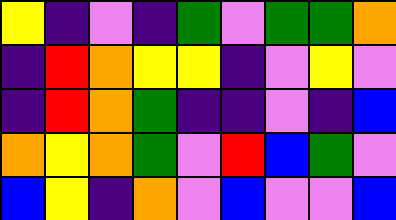[["yellow", "indigo", "violet", "indigo", "green", "violet", "green", "green", "orange"], ["indigo", "red", "orange", "yellow", "yellow", "indigo", "violet", "yellow", "violet"], ["indigo", "red", "orange", "green", "indigo", "indigo", "violet", "indigo", "blue"], ["orange", "yellow", "orange", "green", "violet", "red", "blue", "green", "violet"], ["blue", "yellow", "indigo", "orange", "violet", "blue", "violet", "violet", "blue"]]